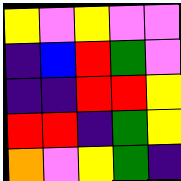[["yellow", "violet", "yellow", "violet", "violet"], ["indigo", "blue", "red", "green", "violet"], ["indigo", "indigo", "red", "red", "yellow"], ["red", "red", "indigo", "green", "yellow"], ["orange", "violet", "yellow", "green", "indigo"]]